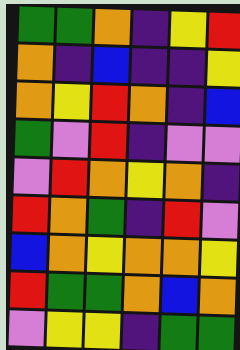[["green", "green", "orange", "indigo", "yellow", "red"], ["orange", "indigo", "blue", "indigo", "indigo", "yellow"], ["orange", "yellow", "red", "orange", "indigo", "blue"], ["green", "violet", "red", "indigo", "violet", "violet"], ["violet", "red", "orange", "yellow", "orange", "indigo"], ["red", "orange", "green", "indigo", "red", "violet"], ["blue", "orange", "yellow", "orange", "orange", "yellow"], ["red", "green", "green", "orange", "blue", "orange"], ["violet", "yellow", "yellow", "indigo", "green", "green"]]